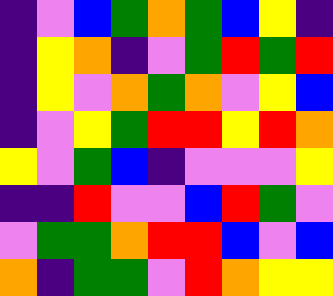[["indigo", "violet", "blue", "green", "orange", "green", "blue", "yellow", "indigo"], ["indigo", "yellow", "orange", "indigo", "violet", "green", "red", "green", "red"], ["indigo", "yellow", "violet", "orange", "green", "orange", "violet", "yellow", "blue"], ["indigo", "violet", "yellow", "green", "red", "red", "yellow", "red", "orange"], ["yellow", "violet", "green", "blue", "indigo", "violet", "violet", "violet", "yellow"], ["indigo", "indigo", "red", "violet", "violet", "blue", "red", "green", "violet"], ["violet", "green", "green", "orange", "red", "red", "blue", "violet", "blue"], ["orange", "indigo", "green", "green", "violet", "red", "orange", "yellow", "yellow"]]